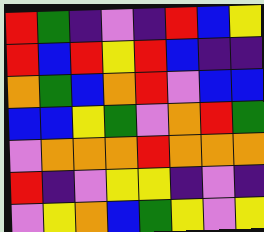[["red", "green", "indigo", "violet", "indigo", "red", "blue", "yellow"], ["red", "blue", "red", "yellow", "red", "blue", "indigo", "indigo"], ["orange", "green", "blue", "orange", "red", "violet", "blue", "blue"], ["blue", "blue", "yellow", "green", "violet", "orange", "red", "green"], ["violet", "orange", "orange", "orange", "red", "orange", "orange", "orange"], ["red", "indigo", "violet", "yellow", "yellow", "indigo", "violet", "indigo"], ["violet", "yellow", "orange", "blue", "green", "yellow", "violet", "yellow"]]